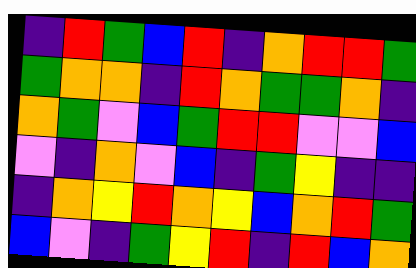[["indigo", "red", "green", "blue", "red", "indigo", "orange", "red", "red", "green"], ["green", "orange", "orange", "indigo", "red", "orange", "green", "green", "orange", "indigo"], ["orange", "green", "violet", "blue", "green", "red", "red", "violet", "violet", "blue"], ["violet", "indigo", "orange", "violet", "blue", "indigo", "green", "yellow", "indigo", "indigo"], ["indigo", "orange", "yellow", "red", "orange", "yellow", "blue", "orange", "red", "green"], ["blue", "violet", "indigo", "green", "yellow", "red", "indigo", "red", "blue", "orange"]]